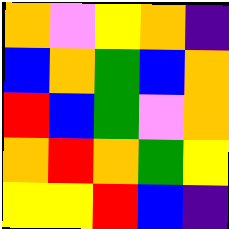[["orange", "violet", "yellow", "orange", "indigo"], ["blue", "orange", "green", "blue", "orange"], ["red", "blue", "green", "violet", "orange"], ["orange", "red", "orange", "green", "yellow"], ["yellow", "yellow", "red", "blue", "indigo"]]